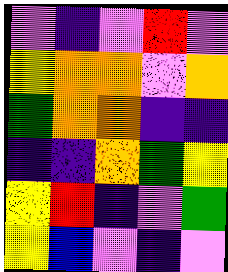[["violet", "indigo", "violet", "red", "violet"], ["yellow", "orange", "orange", "violet", "orange"], ["green", "orange", "orange", "indigo", "indigo"], ["indigo", "indigo", "orange", "green", "yellow"], ["yellow", "red", "indigo", "violet", "green"], ["yellow", "blue", "violet", "indigo", "violet"]]